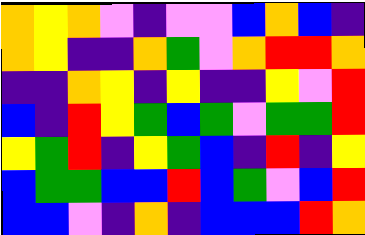[["orange", "yellow", "orange", "violet", "indigo", "violet", "violet", "blue", "orange", "blue", "indigo"], ["orange", "yellow", "indigo", "indigo", "orange", "green", "violet", "orange", "red", "red", "orange"], ["indigo", "indigo", "orange", "yellow", "indigo", "yellow", "indigo", "indigo", "yellow", "violet", "red"], ["blue", "indigo", "red", "yellow", "green", "blue", "green", "violet", "green", "green", "red"], ["yellow", "green", "red", "indigo", "yellow", "green", "blue", "indigo", "red", "indigo", "yellow"], ["blue", "green", "green", "blue", "blue", "red", "blue", "green", "violet", "blue", "red"], ["blue", "blue", "violet", "indigo", "orange", "indigo", "blue", "blue", "blue", "red", "orange"]]